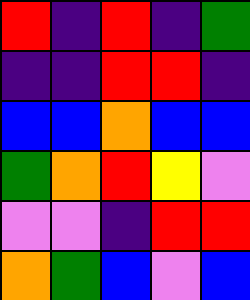[["red", "indigo", "red", "indigo", "green"], ["indigo", "indigo", "red", "red", "indigo"], ["blue", "blue", "orange", "blue", "blue"], ["green", "orange", "red", "yellow", "violet"], ["violet", "violet", "indigo", "red", "red"], ["orange", "green", "blue", "violet", "blue"]]